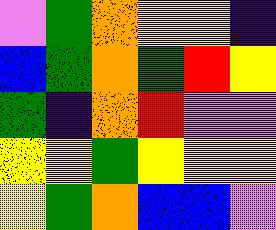[["violet", "green", "orange", "yellow", "yellow", "indigo"], ["blue", "green", "orange", "green", "red", "yellow"], ["green", "indigo", "orange", "red", "violet", "violet"], ["yellow", "yellow", "green", "yellow", "yellow", "yellow"], ["yellow", "green", "orange", "blue", "blue", "violet"]]